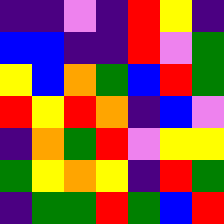[["indigo", "indigo", "violet", "indigo", "red", "yellow", "indigo"], ["blue", "blue", "indigo", "indigo", "red", "violet", "green"], ["yellow", "blue", "orange", "green", "blue", "red", "green"], ["red", "yellow", "red", "orange", "indigo", "blue", "violet"], ["indigo", "orange", "green", "red", "violet", "yellow", "yellow"], ["green", "yellow", "orange", "yellow", "indigo", "red", "green"], ["indigo", "green", "green", "red", "green", "blue", "red"]]